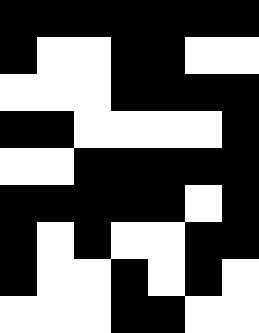[["black", "black", "black", "black", "black", "black", "black"], ["black", "white", "white", "black", "black", "white", "white"], ["white", "white", "white", "black", "black", "black", "black"], ["black", "black", "white", "white", "white", "white", "black"], ["white", "white", "black", "black", "black", "black", "black"], ["black", "black", "black", "black", "black", "white", "black"], ["black", "white", "black", "white", "white", "black", "black"], ["black", "white", "white", "black", "white", "black", "white"], ["white", "white", "white", "black", "black", "white", "white"]]